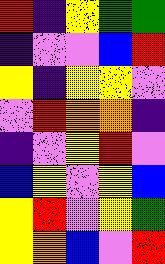[["red", "indigo", "yellow", "green", "green"], ["indigo", "violet", "violet", "blue", "red"], ["yellow", "indigo", "yellow", "yellow", "violet"], ["violet", "red", "orange", "orange", "indigo"], ["indigo", "violet", "yellow", "red", "violet"], ["blue", "yellow", "violet", "yellow", "blue"], ["yellow", "red", "violet", "yellow", "green"], ["yellow", "orange", "blue", "violet", "red"]]